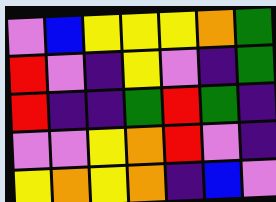[["violet", "blue", "yellow", "yellow", "yellow", "orange", "green"], ["red", "violet", "indigo", "yellow", "violet", "indigo", "green"], ["red", "indigo", "indigo", "green", "red", "green", "indigo"], ["violet", "violet", "yellow", "orange", "red", "violet", "indigo"], ["yellow", "orange", "yellow", "orange", "indigo", "blue", "violet"]]